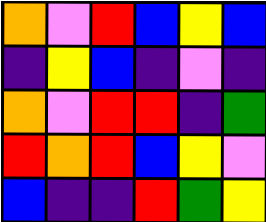[["orange", "violet", "red", "blue", "yellow", "blue"], ["indigo", "yellow", "blue", "indigo", "violet", "indigo"], ["orange", "violet", "red", "red", "indigo", "green"], ["red", "orange", "red", "blue", "yellow", "violet"], ["blue", "indigo", "indigo", "red", "green", "yellow"]]